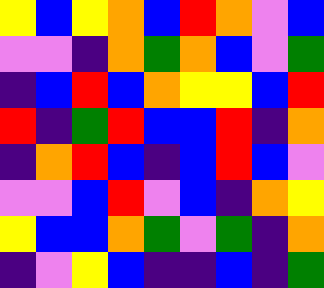[["yellow", "blue", "yellow", "orange", "blue", "red", "orange", "violet", "blue"], ["violet", "violet", "indigo", "orange", "green", "orange", "blue", "violet", "green"], ["indigo", "blue", "red", "blue", "orange", "yellow", "yellow", "blue", "red"], ["red", "indigo", "green", "red", "blue", "blue", "red", "indigo", "orange"], ["indigo", "orange", "red", "blue", "indigo", "blue", "red", "blue", "violet"], ["violet", "violet", "blue", "red", "violet", "blue", "indigo", "orange", "yellow"], ["yellow", "blue", "blue", "orange", "green", "violet", "green", "indigo", "orange"], ["indigo", "violet", "yellow", "blue", "indigo", "indigo", "blue", "indigo", "green"]]